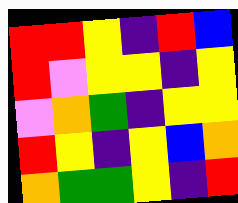[["red", "red", "yellow", "indigo", "red", "blue"], ["red", "violet", "yellow", "yellow", "indigo", "yellow"], ["violet", "orange", "green", "indigo", "yellow", "yellow"], ["red", "yellow", "indigo", "yellow", "blue", "orange"], ["orange", "green", "green", "yellow", "indigo", "red"]]